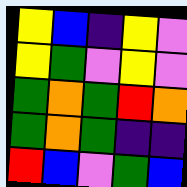[["yellow", "blue", "indigo", "yellow", "violet"], ["yellow", "green", "violet", "yellow", "violet"], ["green", "orange", "green", "red", "orange"], ["green", "orange", "green", "indigo", "indigo"], ["red", "blue", "violet", "green", "blue"]]